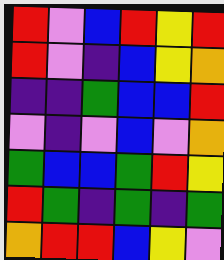[["red", "violet", "blue", "red", "yellow", "red"], ["red", "violet", "indigo", "blue", "yellow", "orange"], ["indigo", "indigo", "green", "blue", "blue", "red"], ["violet", "indigo", "violet", "blue", "violet", "orange"], ["green", "blue", "blue", "green", "red", "yellow"], ["red", "green", "indigo", "green", "indigo", "green"], ["orange", "red", "red", "blue", "yellow", "violet"]]